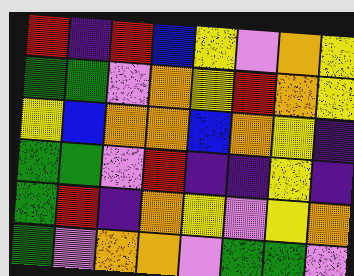[["red", "indigo", "red", "blue", "yellow", "violet", "orange", "yellow"], ["green", "green", "violet", "orange", "yellow", "red", "orange", "yellow"], ["yellow", "blue", "orange", "orange", "blue", "orange", "yellow", "indigo"], ["green", "green", "violet", "red", "indigo", "indigo", "yellow", "indigo"], ["green", "red", "indigo", "orange", "yellow", "violet", "yellow", "orange"], ["green", "violet", "orange", "orange", "violet", "green", "green", "violet"]]